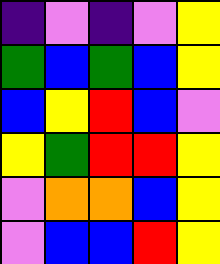[["indigo", "violet", "indigo", "violet", "yellow"], ["green", "blue", "green", "blue", "yellow"], ["blue", "yellow", "red", "blue", "violet"], ["yellow", "green", "red", "red", "yellow"], ["violet", "orange", "orange", "blue", "yellow"], ["violet", "blue", "blue", "red", "yellow"]]